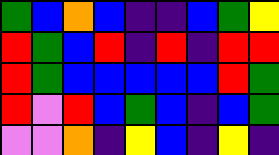[["green", "blue", "orange", "blue", "indigo", "indigo", "blue", "green", "yellow"], ["red", "green", "blue", "red", "indigo", "red", "indigo", "red", "red"], ["red", "green", "blue", "blue", "blue", "blue", "blue", "red", "green"], ["red", "violet", "red", "blue", "green", "blue", "indigo", "blue", "green"], ["violet", "violet", "orange", "indigo", "yellow", "blue", "indigo", "yellow", "indigo"]]